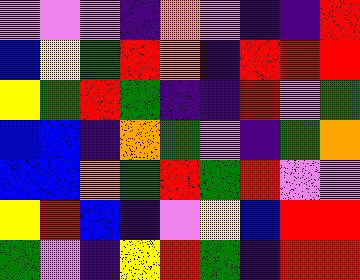[["violet", "violet", "violet", "indigo", "orange", "violet", "indigo", "indigo", "red"], ["blue", "yellow", "green", "red", "orange", "indigo", "red", "red", "red"], ["yellow", "green", "red", "green", "indigo", "indigo", "red", "violet", "green"], ["blue", "blue", "indigo", "orange", "green", "violet", "indigo", "green", "orange"], ["blue", "blue", "orange", "green", "red", "green", "red", "violet", "violet"], ["yellow", "red", "blue", "indigo", "violet", "yellow", "blue", "red", "red"], ["green", "violet", "indigo", "yellow", "red", "green", "indigo", "red", "red"]]